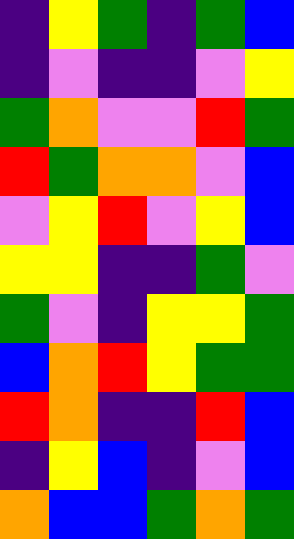[["indigo", "yellow", "green", "indigo", "green", "blue"], ["indigo", "violet", "indigo", "indigo", "violet", "yellow"], ["green", "orange", "violet", "violet", "red", "green"], ["red", "green", "orange", "orange", "violet", "blue"], ["violet", "yellow", "red", "violet", "yellow", "blue"], ["yellow", "yellow", "indigo", "indigo", "green", "violet"], ["green", "violet", "indigo", "yellow", "yellow", "green"], ["blue", "orange", "red", "yellow", "green", "green"], ["red", "orange", "indigo", "indigo", "red", "blue"], ["indigo", "yellow", "blue", "indigo", "violet", "blue"], ["orange", "blue", "blue", "green", "orange", "green"]]